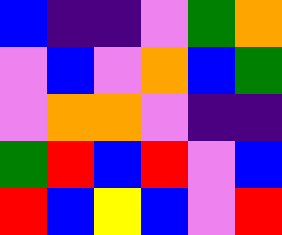[["blue", "indigo", "indigo", "violet", "green", "orange"], ["violet", "blue", "violet", "orange", "blue", "green"], ["violet", "orange", "orange", "violet", "indigo", "indigo"], ["green", "red", "blue", "red", "violet", "blue"], ["red", "blue", "yellow", "blue", "violet", "red"]]